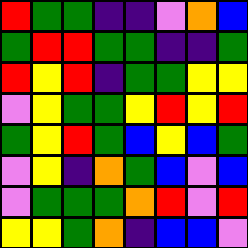[["red", "green", "green", "indigo", "indigo", "violet", "orange", "blue"], ["green", "red", "red", "green", "green", "indigo", "indigo", "green"], ["red", "yellow", "red", "indigo", "green", "green", "yellow", "yellow"], ["violet", "yellow", "green", "green", "yellow", "red", "yellow", "red"], ["green", "yellow", "red", "green", "blue", "yellow", "blue", "green"], ["violet", "yellow", "indigo", "orange", "green", "blue", "violet", "blue"], ["violet", "green", "green", "green", "orange", "red", "violet", "red"], ["yellow", "yellow", "green", "orange", "indigo", "blue", "blue", "violet"]]